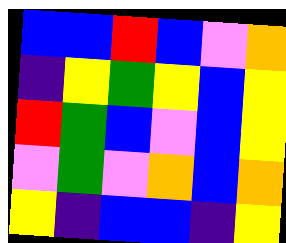[["blue", "blue", "red", "blue", "violet", "orange"], ["indigo", "yellow", "green", "yellow", "blue", "yellow"], ["red", "green", "blue", "violet", "blue", "yellow"], ["violet", "green", "violet", "orange", "blue", "orange"], ["yellow", "indigo", "blue", "blue", "indigo", "yellow"]]